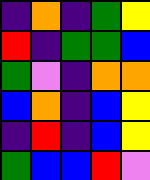[["indigo", "orange", "indigo", "green", "yellow"], ["red", "indigo", "green", "green", "blue"], ["green", "violet", "indigo", "orange", "orange"], ["blue", "orange", "indigo", "blue", "yellow"], ["indigo", "red", "indigo", "blue", "yellow"], ["green", "blue", "blue", "red", "violet"]]